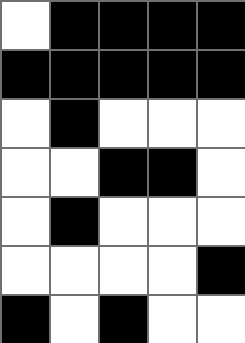[["white", "black", "black", "black", "black"], ["black", "black", "black", "black", "black"], ["white", "black", "white", "white", "white"], ["white", "white", "black", "black", "white"], ["white", "black", "white", "white", "white"], ["white", "white", "white", "white", "black"], ["black", "white", "black", "white", "white"]]